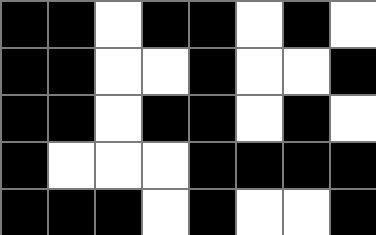[["black", "black", "white", "black", "black", "white", "black", "white"], ["black", "black", "white", "white", "black", "white", "white", "black"], ["black", "black", "white", "black", "black", "white", "black", "white"], ["black", "white", "white", "white", "black", "black", "black", "black"], ["black", "black", "black", "white", "black", "white", "white", "black"]]